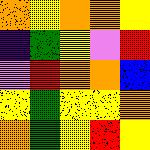[["orange", "yellow", "orange", "orange", "yellow"], ["indigo", "green", "yellow", "violet", "red"], ["violet", "red", "orange", "orange", "blue"], ["yellow", "green", "yellow", "yellow", "orange"], ["orange", "green", "yellow", "red", "yellow"]]